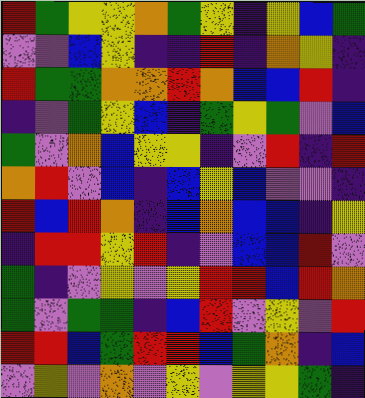[["red", "green", "yellow", "yellow", "orange", "green", "yellow", "indigo", "yellow", "blue", "green"], ["violet", "violet", "blue", "yellow", "indigo", "indigo", "red", "indigo", "orange", "yellow", "indigo"], ["red", "green", "green", "orange", "orange", "red", "orange", "blue", "blue", "red", "indigo"], ["indigo", "violet", "green", "yellow", "blue", "indigo", "green", "yellow", "green", "violet", "blue"], ["green", "violet", "orange", "blue", "yellow", "yellow", "indigo", "violet", "red", "indigo", "red"], ["orange", "red", "violet", "blue", "indigo", "blue", "yellow", "blue", "violet", "violet", "indigo"], ["red", "blue", "red", "orange", "indigo", "blue", "orange", "blue", "blue", "indigo", "yellow"], ["indigo", "red", "red", "yellow", "red", "indigo", "violet", "blue", "blue", "red", "violet"], ["green", "indigo", "violet", "yellow", "violet", "yellow", "red", "red", "blue", "red", "orange"], ["green", "violet", "green", "green", "indigo", "blue", "red", "violet", "yellow", "violet", "red"], ["red", "red", "blue", "green", "red", "red", "blue", "green", "orange", "indigo", "blue"], ["violet", "yellow", "violet", "orange", "violet", "yellow", "violet", "yellow", "yellow", "green", "indigo"]]